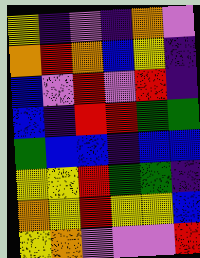[["yellow", "indigo", "violet", "indigo", "orange", "violet"], ["orange", "red", "orange", "blue", "yellow", "indigo"], ["blue", "violet", "red", "violet", "red", "indigo"], ["blue", "indigo", "red", "red", "green", "green"], ["green", "blue", "blue", "indigo", "blue", "blue"], ["yellow", "yellow", "red", "green", "green", "indigo"], ["orange", "yellow", "red", "yellow", "yellow", "blue"], ["yellow", "orange", "violet", "violet", "violet", "red"]]